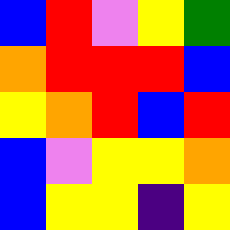[["blue", "red", "violet", "yellow", "green"], ["orange", "red", "red", "red", "blue"], ["yellow", "orange", "red", "blue", "red"], ["blue", "violet", "yellow", "yellow", "orange"], ["blue", "yellow", "yellow", "indigo", "yellow"]]